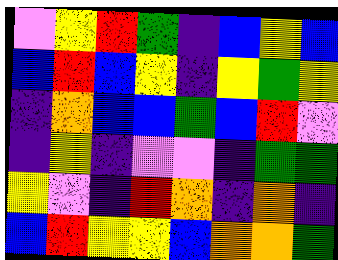[["violet", "yellow", "red", "green", "indigo", "blue", "yellow", "blue"], ["blue", "red", "blue", "yellow", "indigo", "yellow", "green", "yellow"], ["indigo", "orange", "blue", "blue", "green", "blue", "red", "violet"], ["indigo", "yellow", "indigo", "violet", "violet", "indigo", "green", "green"], ["yellow", "violet", "indigo", "red", "orange", "indigo", "orange", "indigo"], ["blue", "red", "yellow", "yellow", "blue", "orange", "orange", "green"]]